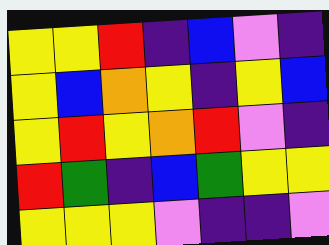[["yellow", "yellow", "red", "indigo", "blue", "violet", "indigo"], ["yellow", "blue", "orange", "yellow", "indigo", "yellow", "blue"], ["yellow", "red", "yellow", "orange", "red", "violet", "indigo"], ["red", "green", "indigo", "blue", "green", "yellow", "yellow"], ["yellow", "yellow", "yellow", "violet", "indigo", "indigo", "violet"]]